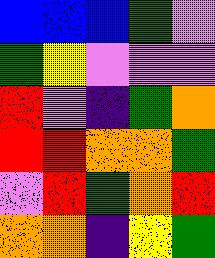[["blue", "blue", "blue", "green", "violet"], ["green", "yellow", "violet", "violet", "violet"], ["red", "violet", "indigo", "green", "orange"], ["red", "red", "orange", "orange", "green"], ["violet", "red", "green", "orange", "red"], ["orange", "orange", "indigo", "yellow", "green"]]